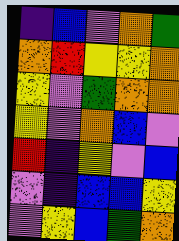[["indigo", "blue", "violet", "orange", "green"], ["orange", "red", "yellow", "yellow", "orange"], ["yellow", "violet", "green", "orange", "orange"], ["yellow", "violet", "orange", "blue", "violet"], ["red", "indigo", "yellow", "violet", "blue"], ["violet", "indigo", "blue", "blue", "yellow"], ["violet", "yellow", "blue", "green", "orange"]]